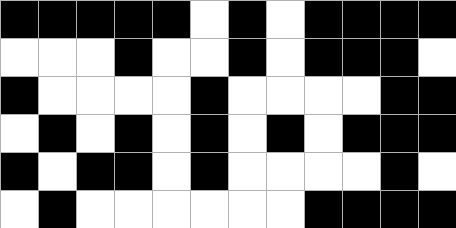[["black", "black", "black", "black", "black", "white", "black", "white", "black", "black", "black", "black"], ["white", "white", "white", "black", "white", "white", "black", "white", "black", "black", "black", "white"], ["black", "white", "white", "white", "white", "black", "white", "white", "white", "white", "black", "black"], ["white", "black", "white", "black", "white", "black", "white", "black", "white", "black", "black", "black"], ["black", "white", "black", "black", "white", "black", "white", "white", "white", "white", "black", "white"], ["white", "black", "white", "white", "white", "white", "white", "white", "black", "black", "black", "black"]]